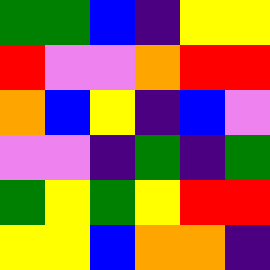[["green", "green", "blue", "indigo", "yellow", "yellow"], ["red", "violet", "violet", "orange", "red", "red"], ["orange", "blue", "yellow", "indigo", "blue", "violet"], ["violet", "violet", "indigo", "green", "indigo", "green"], ["green", "yellow", "green", "yellow", "red", "red"], ["yellow", "yellow", "blue", "orange", "orange", "indigo"]]